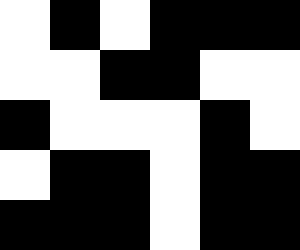[["white", "black", "white", "black", "black", "black"], ["white", "white", "black", "black", "white", "white"], ["black", "white", "white", "white", "black", "white"], ["white", "black", "black", "white", "black", "black"], ["black", "black", "black", "white", "black", "black"]]